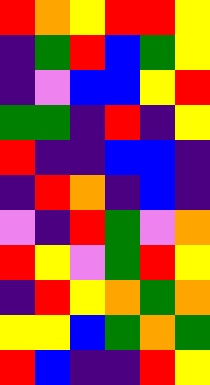[["red", "orange", "yellow", "red", "red", "yellow"], ["indigo", "green", "red", "blue", "green", "yellow"], ["indigo", "violet", "blue", "blue", "yellow", "red"], ["green", "green", "indigo", "red", "indigo", "yellow"], ["red", "indigo", "indigo", "blue", "blue", "indigo"], ["indigo", "red", "orange", "indigo", "blue", "indigo"], ["violet", "indigo", "red", "green", "violet", "orange"], ["red", "yellow", "violet", "green", "red", "yellow"], ["indigo", "red", "yellow", "orange", "green", "orange"], ["yellow", "yellow", "blue", "green", "orange", "green"], ["red", "blue", "indigo", "indigo", "red", "yellow"]]